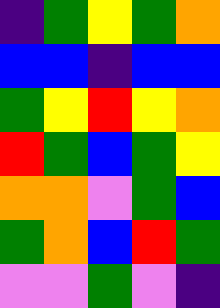[["indigo", "green", "yellow", "green", "orange"], ["blue", "blue", "indigo", "blue", "blue"], ["green", "yellow", "red", "yellow", "orange"], ["red", "green", "blue", "green", "yellow"], ["orange", "orange", "violet", "green", "blue"], ["green", "orange", "blue", "red", "green"], ["violet", "violet", "green", "violet", "indigo"]]